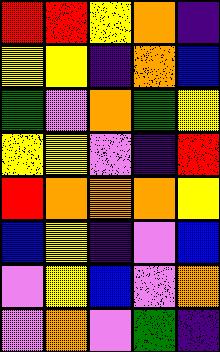[["red", "red", "yellow", "orange", "indigo"], ["yellow", "yellow", "indigo", "orange", "blue"], ["green", "violet", "orange", "green", "yellow"], ["yellow", "yellow", "violet", "indigo", "red"], ["red", "orange", "orange", "orange", "yellow"], ["blue", "yellow", "indigo", "violet", "blue"], ["violet", "yellow", "blue", "violet", "orange"], ["violet", "orange", "violet", "green", "indigo"]]